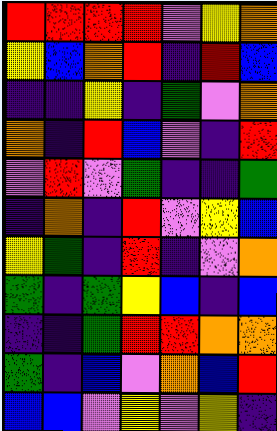[["red", "red", "red", "red", "violet", "yellow", "orange"], ["yellow", "blue", "orange", "red", "indigo", "red", "blue"], ["indigo", "indigo", "yellow", "indigo", "green", "violet", "orange"], ["orange", "indigo", "red", "blue", "violet", "indigo", "red"], ["violet", "red", "violet", "green", "indigo", "indigo", "green"], ["indigo", "orange", "indigo", "red", "violet", "yellow", "blue"], ["yellow", "green", "indigo", "red", "indigo", "violet", "orange"], ["green", "indigo", "green", "yellow", "blue", "indigo", "blue"], ["indigo", "indigo", "green", "red", "red", "orange", "orange"], ["green", "indigo", "blue", "violet", "orange", "blue", "red"], ["blue", "blue", "violet", "yellow", "violet", "yellow", "indigo"]]